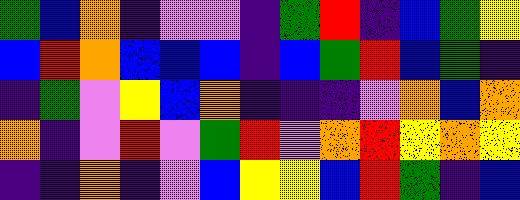[["green", "blue", "orange", "indigo", "violet", "violet", "indigo", "green", "red", "indigo", "blue", "green", "yellow"], ["blue", "red", "orange", "blue", "blue", "blue", "indigo", "blue", "green", "red", "blue", "green", "indigo"], ["indigo", "green", "violet", "yellow", "blue", "orange", "indigo", "indigo", "indigo", "violet", "orange", "blue", "orange"], ["orange", "indigo", "violet", "red", "violet", "green", "red", "violet", "orange", "red", "yellow", "orange", "yellow"], ["indigo", "indigo", "orange", "indigo", "violet", "blue", "yellow", "yellow", "blue", "red", "green", "indigo", "blue"]]